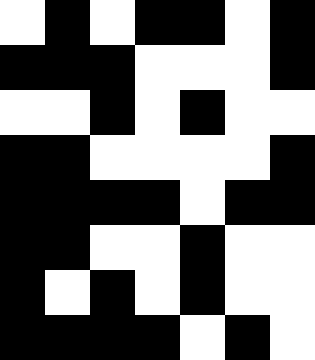[["white", "black", "white", "black", "black", "white", "black"], ["black", "black", "black", "white", "white", "white", "black"], ["white", "white", "black", "white", "black", "white", "white"], ["black", "black", "white", "white", "white", "white", "black"], ["black", "black", "black", "black", "white", "black", "black"], ["black", "black", "white", "white", "black", "white", "white"], ["black", "white", "black", "white", "black", "white", "white"], ["black", "black", "black", "black", "white", "black", "white"]]